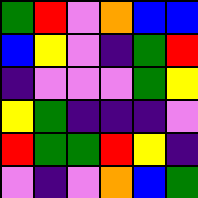[["green", "red", "violet", "orange", "blue", "blue"], ["blue", "yellow", "violet", "indigo", "green", "red"], ["indigo", "violet", "violet", "violet", "green", "yellow"], ["yellow", "green", "indigo", "indigo", "indigo", "violet"], ["red", "green", "green", "red", "yellow", "indigo"], ["violet", "indigo", "violet", "orange", "blue", "green"]]